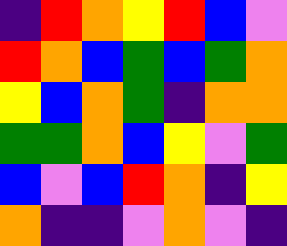[["indigo", "red", "orange", "yellow", "red", "blue", "violet"], ["red", "orange", "blue", "green", "blue", "green", "orange"], ["yellow", "blue", "orange", "green", "indigo", "orange", "orange"], ["green", "green", "orange", "blue", "yellow", "violet", "green"], ["blue", "violet", "blue", "red", "orange", "indigo", "yellow"], ["orange", "indigo", "indigo", "violet", "orange", "violet", "indigo"]]